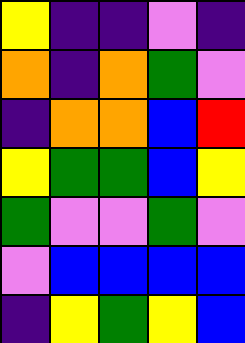[["yellow", "indigo", "indigo", "violet", "indigo"], ["orange", "indigo", "orange", "green", "violet"], ["indigo", "orange", "orange", "blue", "red"], ["yellow", "green", "green", "blue", "yellow"], ["green", "violet", "violet", "green", "violet"], ["violet", "blue", "blue", "blue", "blue"], ["indigo", "yellow", "green", "yellow", "blue"]]